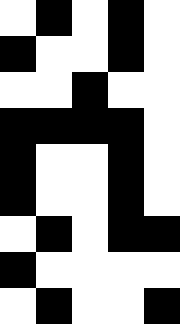[["white", "black", "white", "black", "white"], ["black", "white", "white", "black", "white"], ["white", "white", "black", "white", "white"], ["black", "black", "black", "black", "white"], ["black", "white", "white", "black", "white"], ["black", "white", "white", "black", "white"], ["white", "black", "white", "black", "black"], ["black", "white", "white", "white", "white"], ["white", "black", "white", "white", "black"]]